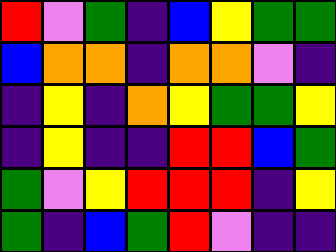[["red", "violet", "green", "indigo", "blue", "yellow", "green", "green"], ["blue", "orange", "orange", "indigo", "orange", "orange", "violet", "indigo"], ["indigo", "yellow", "indigo", "orange", "yellow", "green", "green", "yellow"], ["indigo", "yellow", "indigo", "indigo", "red", "red", "blue", "green"], ["green", "violet", "yellow", "red", "red", "red", "indigo", "yellow"], ["green", "indigo", "blue", "green", "red", "violet", "indigo", "indigo"]]